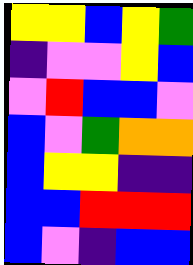[["yellow", "yellow", "blue", "yellow", "green"], ["indigo", "violet", "violet", "yellow", "blue"], ["violet", "red", "blue", "blue", "violet"], ["blue", "violet", "green", "orange", "orange"], ["blue", "yellow", "yellow", "indigo", "indigo"], ["blue", "blue", "red", "red", "red"], ["blue", "violet", "indigo", "blue", "blue"]]